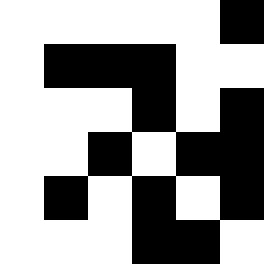[["white", "white", "white", "white", "white", "black"], ["white", "black", "black", "black", "white", "white"], ["white", "white", "white", "black", "white", "black"], ["white", "white", "black", "white", "black", "black"], ["white", "black", "white", "black", "white", "black"], ["white", "white", "white", "black", "black", "white"]]